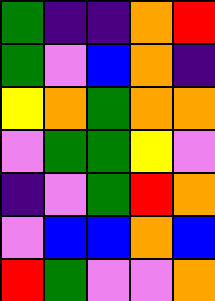[["green", "indigo", "indigo", "orange", "red"], ["green", "violet", "blue", "orange", "indigo"], ["yellow", "orange", "green", "orange", "orange"], ["violet", "green", "green", "yellow", "violet"], ["indigo", "violet", "green", "red", "orange"], ["violet", "blue", "blue", "orange", "blue"], ["red", "green", "violet", "violet", "orange"]]